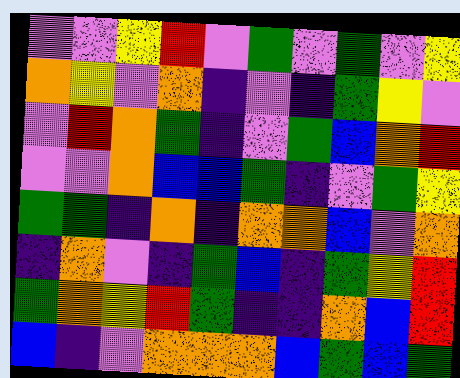[["violet", "violet", "yellow", "red", "violet", "green", "violet", "green", "violet", "yellow"], ["orange", "yellow", "violet", "orange", "indigo", "violet", "indigo", "green", "yellow", "violet"], ["violet", "red", "orange", "green", "indigo", "violet", "green", "blue", "orange", "red"], ["violet", "violet", "orange", "blue", "blue", "green", "indigo", "violet", "green", "yellow"], ["green", "green", "indigo", "orange", "indigo", "orange", "orange", "blue", "violet", "orange"], ["indigo", "orange", "violet", "indigo", "green", "blue", "indigo", "green", "yellow", "red"], ["green", "orange", "yellow", "red", "green", "indigo", "indigo", "orange", "blue", "red"], ["blue", "indigo", "violet", "orange", "orange", "orange", "blue", "green", "blue", "green"]]